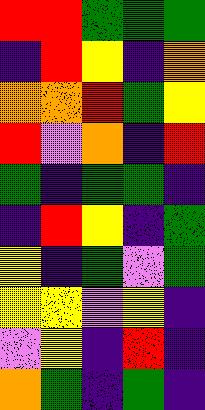[["red", "red", "green", "green", "green"], ["indigo", "red", "yellow", "indigo", "orange"], ["orange", "orange", "red", "green", "yellow"], ["red", "violet", "orange", "indigo", "red"], ["green", "indigo", "green", "green", "indigo"], ["indigo", "red", "yellow", "indigo", "green"], ["yellow", "indigo", "green", "violet", "green"], ["yellow", "yellow", "violet", "yellow", "indigo"], ["violet", "yellow", "indigo", "red", "indigo"], ["orange", "green", "indigo", "green", "indigo"]]